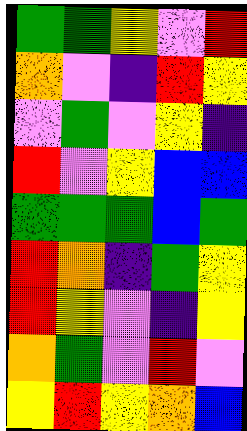[["green", "green", "yellow", "violet", "red"], ["orange", "violet", "indigo", "red", "yellow"], ["violet", "green", "violet", "yellow", "indigo"], ["red", "violet", "yellow", "blue", "blue"], ["green", "green", "green", "blue", "green"], ["red", "orange", "indigo", "green", "yellow"], ["red", "yellow", "violet", "indigo", "yellow"], ["orange", "green", "violet", "red", "violet"], ["yellow", "red", "yellow", "orange", "blue"]]